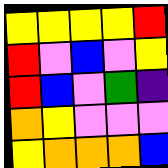[["yellow", "yellow", "yellow", "yellow", "red"], ["red", "violet", "blue", "violet", "yellow"], ["red", "blue", "violet", "green", "indigo"], ["orange", "yellow", "violet", "violet", "violet"], ["yellow", "orange", "orange", "orange", "blue"]]